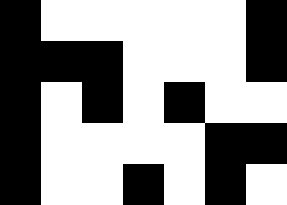[["black", "white", "white", "white", "white", "white", "black"], ["black", "black", "black", "white", "white", "white", "black"], ["black", "white", "black", "white", "black", "white", "white"], ["black", "white", "white", "white", "white", "black", "black"], ["black", "white", "white", "black", "white", "black", "white"]]